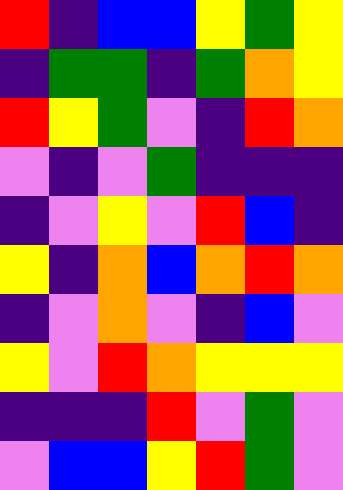[["red", "indigo", "blue", "blue", "yellow", "green", "yellow"], ["indigo", "green", "green", "indigo", "green", "orange", "yellow"], ["red", "yellow", "green", "violet", "indigo", "red", "orange"], ["violet", "indigo", "violet", "green", "indigo", "indigo", "indigo"], ["indigo", "violet", "yellow", "violet", "red", "blue", "indigo"], ["yellow", "indigo", "orange", "blue", "orange", "red", "orange"], ["indigo", "violet", "orange", "violet", "indigo", "blue", "violet"], ["yellow", "violet", "red", "orange", "yellow", "yellow", "yellow"], ["indigo", "indigo", "indigo", "red", "violet", "green", "violet"], ["violet", "blue", "blue", "yellow", "red", "green", "violet"]]